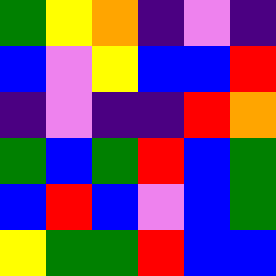[["green", "yellow", "orange", "indigo", "violet", "indigo"], ["blue", "violet", "yellow", "blue", "blue", "red"], ["indigo", "violet", "indigo", "indigo", "red", "orange"], ["green", "blue", "green", "red", "blue", "green"], ["blue", "red", "blue", "violet", "blue", "green"], ["yellow", "green", "green", "red", "blue", "blue"]]